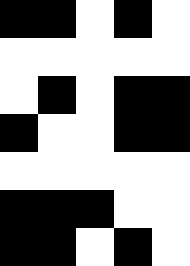[["black", "black", "white", "black", "white"], ["white", "white", "white", "white", "white"], ["white", "black", "white", "black", "black"], ["black", "white", "white", "black", "black"], ["white", "white", "white", "white", "white"], ["black", "black", "black", "white", "white"], ["black", "black", "white", "black", "white"]]